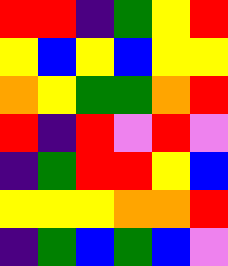[["red", "red", "indigo", "green", "yellow", "red"], ["yellow", "blue", "yellow", "blue", "yellow", "yellow"], ["orange", "yellow", "green", "green", "orange", "red"], ["red", "indigo", "red", "violet", "red", "violet"], ["indigo", "green", "red", "red", "yellow", "blue"], ["yellow", "yellow", "yellow", "orange", "orange", "red"], ["indigo", "green", "blue", "green", "blue", "violet"]]